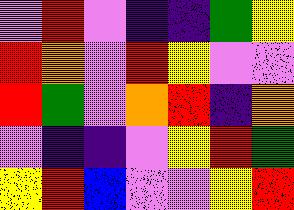[["violet", "red", "violet", "indigo", "indigo", "green", "yellow"], ["red", "orange", "violet", "red", "yellow", "violet", "violet"], ["red", "green", "violet", "orange", "red", "indigo", "orange"], ["violet", "indigo", "indigo", "violet", "yellow", "red", "green"], ["yellow", "red", "blue", "violet", "violet", "yellow", "red"]]